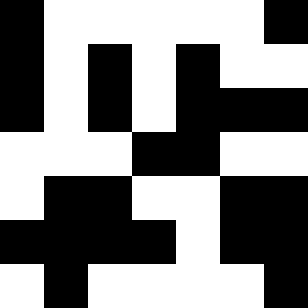[["black", "white", "white", "white", "white", "white", "black"], ["black", "white", "black", "white", "black", "white", "white"], ["black", "white", "black", "white", "black", "black", "black"], ["white", "white", "white", "black", "black", "white", "white"], ["white", "black", "black", "white", "white", "black", "black"], ["black", "black", "black", "black", "white", "black", "black"], ["white", "black", "white", "white", "white", "white", "black"]]